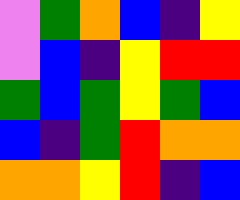[["violet", "green", "orange", "blue", "indigo", "yellow"], ["violet", "blue", "indigo", "yellow", "red", "red"], ["green", "blue", "green", "yellow", "green", "blue"], ["blue", "indigo", "green", "red", "orange", "orange"], ["orange", "orange", "yellow", "red", "indigo", "blue"]]